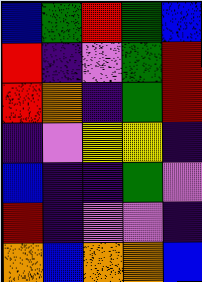[["blue", "green", "red", "green", "blue"], ["red", "indigo", "violet", "green", "red"], ["red", "orange", "indigo", "green", "red"], ["indigo", "violet", "yellow", "yellow", "indigo"], ["blue", "indigo", "indigo", "green", "violet"], ["red", "indigo", "violet", "violet", "indigo"], ["orange", "blue", "orange", "orange", "blue"]]